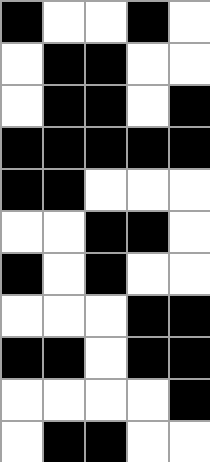[["black", "white", "white", "black", "white"], ["white", "black", "black", "white", "white"], ["white", "black", "black", "white", "black"], ["black", "black", "black", "black", "black"], ["black", "black", "white", "white", "white"], ["white", "white", "black", "black", "white"], ["black", "white", "black", "white", "white"], ["white", "white", "white", "black", "black"], ["black", "black", "white", "black", "black"], ["white", "white", "white", "white", "black"], ["white", "black", "black", "white", "white"]]